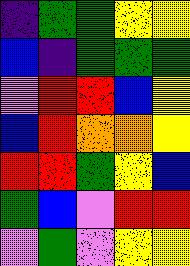[["indigo", "green", "green", "yellow", "yellow"], ["blue", "indigo", "green", "green", "green"], ["violet", "red", "red", "blue", "yellow"], ["blue", "red", "orange", "orange", "yellow"], ["red", "red", "green", "yellow", "blue"], ["green", "blue", "violet", "red", "red"], ["violet", "green", "violet", "yellow", "yellow"]]